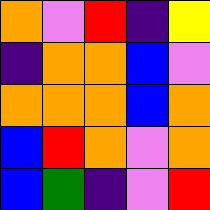[["orange", "violet", "red", "indigo", "yellow"], ["indigo", "orange", "orange", "blue", "violet"], ["orange", "orange", "orange", "blue", "orange"], ["blue", "red", "orange", "violet", "orange"], ["blue", "green", "indigo", "violet", "red"]]